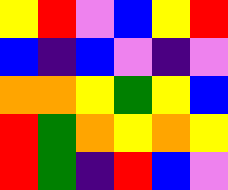[["yellow", "red", "violet", "blue", "yellow", "red"], ["blue", "indigo", "blue", "violet", "indigo", "violet"], ["orange", "orange", "yellow", "green", "yellow", "blue"], ["red", "green", "orange", "yellow", "orange", "yellow"], ["red", "green", "indigo", "red", "blue", "violet"]]